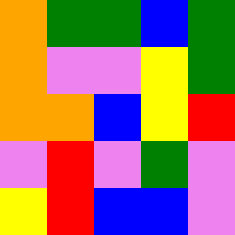[["orange", "green", "green", "blue", "green"], ["orange", "violet", "violet", "yellow", "green"], ["orange", "orange", "blue", "yellow", "red"], ["violet", "red", "violet", "green", "violet"], ["yellow", "red", "blue", "blue", "violet"]]